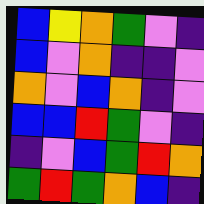[["blue", "yellow", "orange", "green", "violet", "indigo"], ["blue", "violet", "orange", "indigo", "indigo", "violet"], ["orange", "violet", "blue", "orange", "indigo", "violet"], ["blue", "blue", "red", "green", "violet", "indigo"], ["indigo", "violet", "blue", "green", "red", "orange"], ["green", "red", "green", "orange", "blue", "indigo"]]